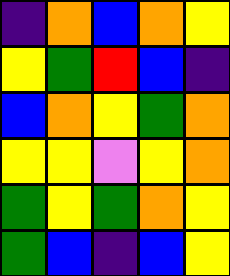[["indigo", "orange", "blue", "orange", "yellow"], ["yellow", "green", "red", "blue", "indigo"], ["blue", "orange", "yellow", "green", "orange"], ["yellow", "yellow", "violet", "yellow", "orange"], ["green", "yellow", "green", "orange", "yellow"], ["green", "blue", "indigo", "blue", "yellow"]]